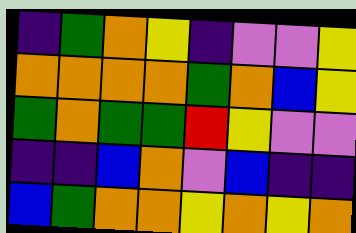[["indigo", "green", "orange", "yellow", "indigo", "violet", "violet", "yellow"], ["orange", "orange", "orange", "orange", "green", "orange", "blue", "yellow"], ["green", "orange", "green", "green", "red", "yellow", "violet", "violet"], ["indigo", "indigo", "blue", "orange", "violet", "blue", "indigo", "indigo"], ["blue", "green", "orange", "orange", "yellow", "orange", "yellow", "orange"]]